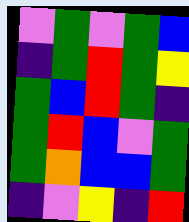[["violet", "green", "violet", "green", "blue"], ["indigo", "green", "red", "green", "yellow"], ["green", "blue", "red", "green", "indigo"], ["green", "red", "blue", "violet", "green"], ["green", "orange", "blue", "blue", "green"], ["indigo", "violet", "yellow", "indigo", "red"]]